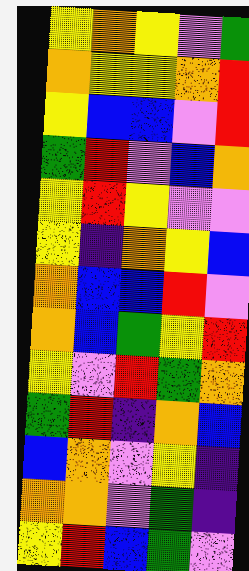[["yellow", "orange", "yellow", "violet", "green"], ["orange", "yellow", "yellow", "orange", "red"], ["yellow", "blue", "blue", "violet", "red"], ["green", "red", "violet", "blue", "orange"], ["yellow", "red", "yellow", "violet", "violet"], ["yellow", "indigo", "orange", "yellow", "blue"], ["orange", "blue", "blue", "red", "violet"], ["orange", "blue", "green", "yellow", "red"], ["yellow", "violet", "red", "green", "orange"], ["green", "red", "indigo", "orange", "blue"], ["blue", "orange", "violet", "yellow", "indigo"], ["orange", "orange", "violet", "green", "indigo"], ["yellow", "red", "blue", "green", "violet"]]